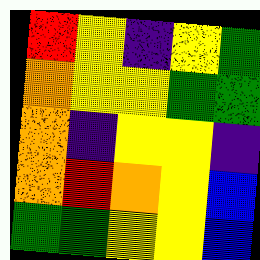[["red", "yellow", "indigo", "yellow", "green"], ["orange", "yellow", "yellow", "green", "green"], ["orange", "indigo", "yellow", "yellow", "indigo"], ["orange", "red", "orange", "yellow", "blue"], ["green", "green", "yellow", "yellow", "blue"]]